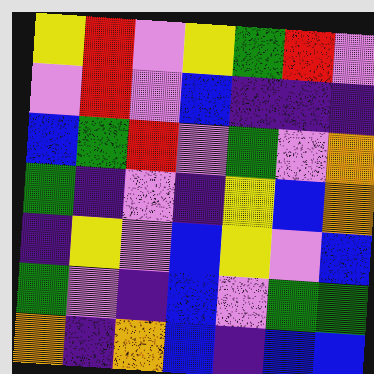[["yellow", "red", "violet", "yellow", "green", "red", "violet"], ["violet", "red", "violet", "blue", "indigo", "indigo", "indigo"], ["blue", "green", "red", "violet", "green", "violet", "orange"], ["green", "indigo", "violet", "indigo", "yellow", "blue", "orange"], ["indigo", "yellow", "violet", "blue", "yellow", "violet", "blue"], ["green", "violet", "indigo", "blue", "violet", "green", "green"], ["orange", "indigo", "orange", "blue", "indigo", "blue", "blue"]]